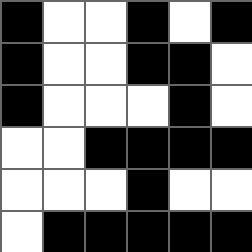[["black", "white", "white", "black", "white", "black"], ["black", "white", "white", "black", "black", "white"], ["black", "white", "white", "white", "black", "white"], ["white", "white", "black", "black", "black", "black"], ["white", "white", "white", "black", "white", "white"], ["white", "black", "black", "black", "black", "black"]]